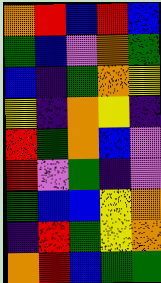[["orange", "red", "blue", "red", "blue"], ["green", "blue", "violet", "orange", "green"], ["blue", "indigo", "green", "orange", "yellow"], ["yellow", "indigo", "orange", "yellow", "indigo"], ["red", "green", "orange", "blue", "violet"], ["red", "violet", "green", "indigo", "violet"], ["green", "blue", "blue", "yellow", "orange"], ["indigo", "red", "green", "yellow", "orange"], ["orange", "red", "blue", "green", "green"]]